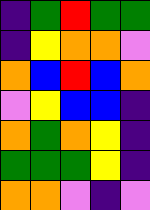[["indigo", "green", "red", "green", "green"], ["indigo", "yellow", "orange", "orange", "violet"], ["orange", "blue", "red", "blue", "orange"], ["violet", "yellow", "blue", "blue", "indigo"], ["orange", "green", "orange", "yellow", "indigo"], ["green", "green", "green", "yellow", "indigo"], ["orange", "orange", "violet", "indigo", "violet"]]